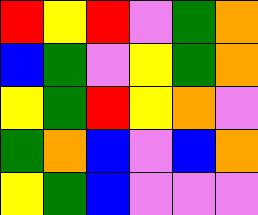[["red", "yellow", "red", "violet", "green", "orange"], ["blue", "green", "violet", "yellow", "green", "orange"], ["yellow", "green", "red", "yellow", "orange", "violet"], ["green", "orange", "blue", "violet", "blue", "orange"], ["yellow", "green", "blue", "violet", "violet", "violet"]]